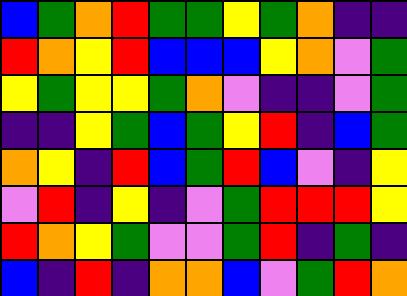[["blue", "green", "orange", "red", "green", "green", "yellow", "green", "orange", "indigo", "indigo"], ["red", "orange", "yellow", "red", "blue", "blue", "blue", "yellow", "orange", "violet", "green"], ["yellow", "green", "yellow", "yellow", "green", "orange", "violet", "indigo", "indigo", "violet", "green"], ["indigo", "indigo", "yellow", "green", "blue", "green", "yellow", "red", "indigo", "blue", "green"], ["orange", "yellow", "indigo", "red", "blue", "green", "red", "blue", "violet", "indigo", "yellow"], ["violet", "red", "indigo", "yellow", "indigo", "violet", "green", "red", "red", "red", "yellow"], ["red", "orange", "yellow", "green", "violet", "violet", "green", "red", "indigo", "green", "indigo"], ["blue", "indigo", "red", "indigo", "orange", "orange", "blue", "violet", "green", "red", "orange"]]